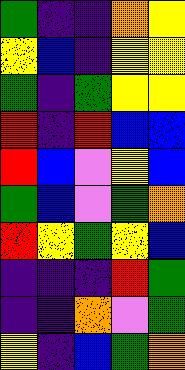[["green", "indigo", "indigo", "orange", "yellow"], ["yellow", "blue", "indigo", "yellow", "yellow"], ["green", "indigo", "green", "yellow", "yellow"], ["red", "indigo", "red", "blue", "blue"], ["red", "blue", "violet", "yellow", "blue"], ["green", "blue", "violet", "green", "orange"], ["red", "yellow", "green", "yellow", "blue"], ["indigo", "indigo", "indigo", "red", "green"], ["indigo", "indigo", "orange", "violet", "green"], ["yellow", "indigo", "blue", "green", "orange"]]